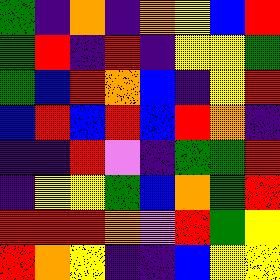[["green", "indigo", "orange", "indigo", "orange", "yellow", "blue", "red"], ["green", "red", "indigo", "red", "indigo", "yellow", "yellow", "green"], ["green", "blue", "red", "orange", "blue", "indigo", "yellow", "red"], ["blue", "red", "blue", "red", "blue", "red", "orange", "indigo"], ["indigo", "indigo", "red", "violet", "indigo", "green", "green", "red"], ["indigo", "yellow", "yellow", "green", "blue", "orange", "green", "red"], ["red", "red", "red", "orange", "violet", "red", "green", "yellow"], ["red", "orange", "yellow", "indigo", "indigo", "blue", "yellow", "yellow"]]